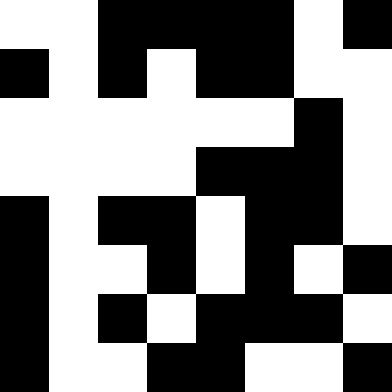[["white", "white", "black", "black", "black", "black", "white", "black"], ["black", "white", "black", "white", "black", "black", "white", "white"], ["white", "white", "white", "white", "white", "white", "black", "white"], ["white", "white", "white", "white", "black", "black", "black", "white"], ["black", "white", "black", "black", "white", "black", "black", "white"], ["black", "white", "white", "black", "white", "black", "white", "black"], ["black", "white", "black", "white", "black", "black", "black", "white"], ["black", "white", "white", "black", "black", "white", "white", "black"]]